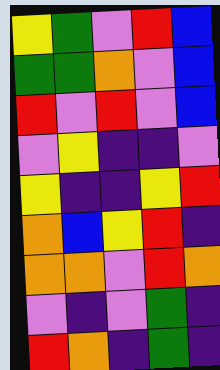[["yellow", "green", "violet", "red", "blue"], ["green", "green", "orange", "violet", "blue"], ["red", "violet", "red", "violet", "blue"], ["violet", "yellow", "indigo", "indigo", "violet"], ["yellow", "indigo", "indigo", "yellow", "red"], ["orange", "blue", "yellow", "red", "indigo"], ["orange", "orange", "violet", "red", "orange"], ["violet", "indigo", "violet", "green", "indigo"], ["red", "orange", "indigo", "green", "indigo"]]